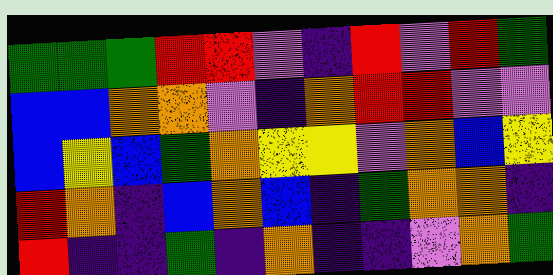[["green", "green", "green", "red", "red", "violet", "indigo", "red", "violet", "red", "green"], ["blue", "blue", "orange", "orange", "violet", "indigo", "orange", "red", "red", "violet", "violet"], ["blue", "yellow", "blue", "green", "orange", "yellow", "yellow", "violet", "orange", "blue", "yellow"], ["red", "orange", "indigo", "blue", "orange", "blue", "indigo", "green", "orange", "orange", "indigo"], ["red", "indigo", "indigo", "green", "indigo", "orange", "indigo", "indigo", "violet", "orange", "green"]]